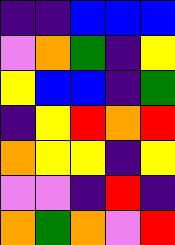[["indigo", "indigo", "blue", "blue", "blue"], ["violet", "orange", "green", "indigo", "yellow"], ["yellow", "blue", "blue", "indigo", "green"], ["indigo", "yellow", "red", "orange", "red"], ["orange", "yellow", "yellow", "indigo", "yellow"], ["violet", "violet", "indigo", "red", "indigo"], ["orange", "green", "orange", "violet", "red"]]